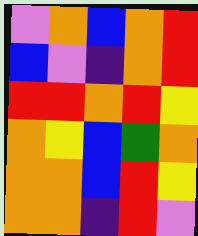[["violet", "orange", "blue", "orange", "red"], ["blue", "violet", "indigo", "orange", "red"], ["red", "red", "orange", "red", "yellow"], ["orange", "yellow", "blue", "green", "orange"], ["orange", "orange", "blue", "red", "yellow"], ["orange", "orange", "indigo", "red", "violet"]]